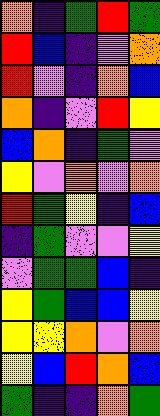[["orange", "indigo", "green", "red", "green"], ["red", "blue", "indigo", "violet", "orange"], ["red", "violet", "indigo", "orange", "blue"], ["orange", "indigo", "violet", "red", "yellow"], ["blue", "orange", "indigo", "green", "violet"], ["yellow", "violet", "orange", "violet", "orange"], ["red", "green", "yellow", "indigo", "blue"], ["indigo", "green", "violet", "violet", "yellow"], ["violet", "green", "green", "blue", "indigo"], ["yellow", "green", "blue", "blue", "yellow"], ["yellow", "yellow", "orange", "violet", "orange"], ["yellow", "blue", "red", "orange", "blue"], ["green", "indigo", "indigo", "orange", "green"]]